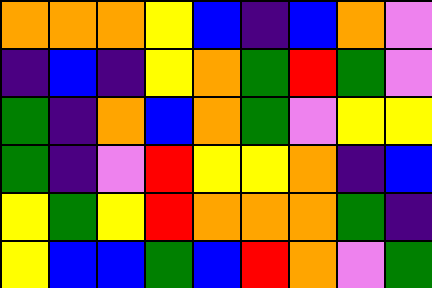[["orange", "orange", "orange", "yellow", "blue", "indigo", "blue", "orange", "violet"], ["indigo", "blue", "indigo", "yellow", "orange", "green", "red", "green", "violet"], ["green", "indigo", "orange", "blue", "orange", "green", "violet", "yellow", "yellow"], ["green", "indigo", "violet", "red", "yellow", "yellow", "orange", "indigo", "blue"], ["yellow", "green", "yellow", "red", "orange", "orange", "orange", "green", "indigo"], ["yellow", "blue", "blue", "green", "blue", "red", "orange", "violet", "green"]]